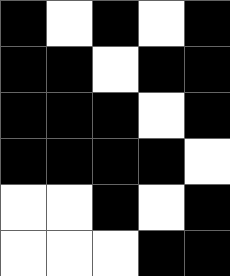[["black", "white", "black", "white", "black"], ["black", "black", "white", "black", "black"], ["black", "black", "black", "white", "black"], ["black", "black", "black", "black", "white"], ["white", "white", "black", "white", "black"], ["white", "white", "white", "black", "black"]]